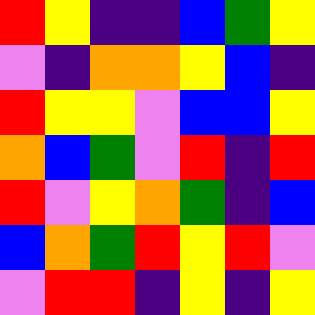[["red", "yellow", "indigo", "indigo", "blue", "green", "yellow"], ["violet", "indigo", "orange", "orange", "yellow", "blue", "indigo"], ["red", "yellow", "yellow", "violet", "blue", "blue", "yellow"], ["orange", "blue", "green", "violet", "red", "indigo", "red"], ["red", "violet", "yellow", "orange", "green", "indigo", "blue"], ["blue", "orange", "green", "red", "yellow", "red", "violet"], ["violet", "red", "red", "indigo", "yellow", "indigo", "yellow"]]